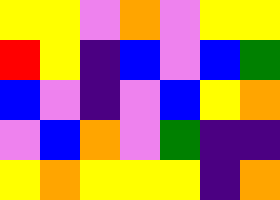[["yellow", "yellow", "violet", "orange", "violet", "yellow", "yellow"], ["red", "yellow", "indigo", "blue", "violet", "blue", "green"], ["blue", "violet", "indigo", "violet", "blue", "yellow", "orange"], ["violet", "blue", "orange", "violet", "green", "indigo", "indigo"], ["yellow", "orange", "yellow", "yellow", "yellow", "indigo", "orange"]]